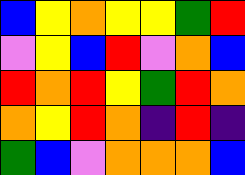[["blue", "yellow", "orange", "yellow", "yellow", "green", "red"], ["violet", "yellow", "blue", "red", "violet", "orange", "blue"], ["red", "orange", "red", "yellow", "green", "red", "orange"], ["orange", "yellow", "red", "orange", "indigo", "red", "indigo"], ["green", "blue", "violet", "orange", "orange", "orange", "blue"]]